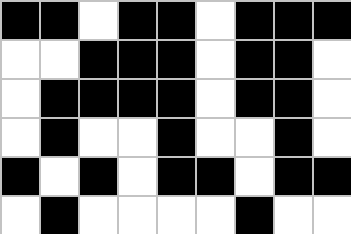[["black", "black", "white", "black", "black", "white", "black", "black", "black"], ["white", "white", "black", "black", "black", "white", "black", "black", "white"], ["white", "black", "black", "black", "black", "white", "black", "black", "white"], ["white", "black", "white", "white", "black", "white", "white", "black", "white"], ["black", "white", "black", "white", "black", "black", "white", "black", "black"], ["white", "black", "white", "white", "white", "white", "black", "white", "white"]]